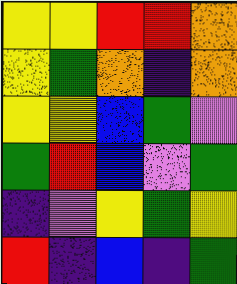[["yellow", "yellow", "red", "red", "orange"], ["yellow", "green", "orange", "indigo", "orange"], ["yellow", "yellow", "blue", "green", "violet"], ["green", "red", "blue", "violet", "green"], ["indigo", "violet", "yellow", "green", "yellow"], ["red", "indigo", "blue", "indigo", "green"]]